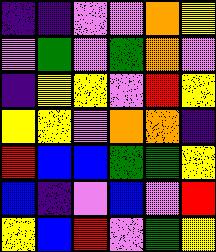[["indigo", "indigo", "violet", "violet", "orange", "yellow"], ["violet", "green", "violet", "green", "orange", "violet"], ["indigo", "yellow", "yellow", "violet", "red", "yellow"], ["yellow", "yellow", "violet", "orange", "orange", "indigo"], ["red", "blue", "blue", "green", "green", "yellow"], ["blue", "indigo", "violet", "blue", "violet", "red"], ["yellow", "blue", "red", "violet", "green", "yellow"]]